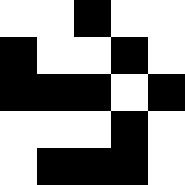[["white", "white", "black", "white", "white"], ["black", "white", "white", "black", "white"], ["black", "black", "black", "white", "black"], ["white", "white", "white", "black", "white"], ["white", "black", "black", "black", "white"]]